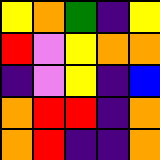[["yellow", "orange", "green", "indigo", "yellow"], ["red", "violet", "yellow", "orange", "orange"], ["indigo", "violet", "yellow", "indigo", "blue"], ["orange", "red", "red", "indigo", "orange"], ["orange", "red", "indigo", "indigo", "orange"]]